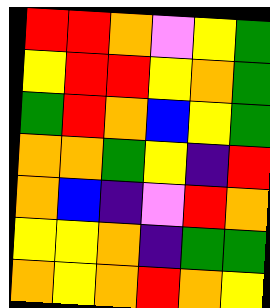[["red", "red", "orange", "violet", "yellow", "green"], ["yellow", "red", "red", "yellow", "orange", "green"], ["green", "red", "orange", "blue", "yellow", "green"], ["orange", "orange", "green", "yellow", "indigo", "red"], ["orange", "blue", "indigo", "violet", "red", "orange"], ["yellow", "yellow", "orange", "indigo", "green", "green"], ["orange", "yellow", "orange", "red", "orange", "yellow"]]